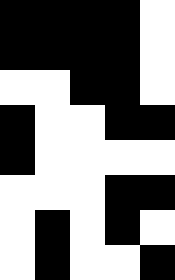[["black", "black", "black", "black", "white"], ["black", "black", "black", "black", "white"], ["white", "white", "black", "black", "white"], ["black", "white", "white", "black", "black"], ["black", "white", "white", "white", "white"], ["white", "white", "white", "black", "black"], ["white", "black", "white", "black", "white"], ["white", "black", "white", "white", "black"]]